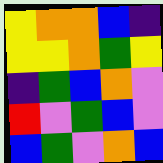[["yellow", "orange", "orange", "blue", "indigo"], ["yellow", "yellow", "orange", "green", "yellow"], ["indigo", "green", "blue", "orange", "violet"], ["red", "violet", "green", "blue", "violet"], ["blue", "green", "violet", "orange", "blue"]]